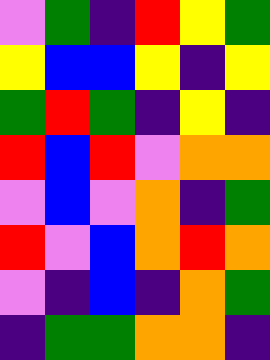[["violet", "green", "indigo", "red", "yellow", "green"], ["yellow", "blue", "blue", "yellow", "indigo", "yellow"], ["green", "red", "green", "indigo", "yellow", "indigo"], ["red", "blue", "red", "violet", "orange", "orange"], ["violet", "blue", "violet", "orange", "indigo", "green"], ["red", "violet", "blue", "orange", "red", "orange"], ["violet", "indigo", "blue", "indigo", "orange", "green"], ["indigo", "green", "green", "orange", "orange", "indigo"]]